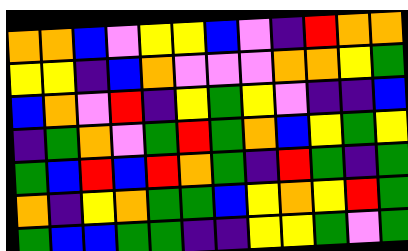[["orange", "orange", "blue", "violet", "yellow", "yellow", "blue", "violet", "indigo", "red", "orange", "orange"], ["yellow", "yellow", "indigo", "blue", "orange", "violet", "violet", "violet", "orange", "orange", "yellow", "green"], ["blue", "orange", "violet", "red", "indigo", "yellow", "green", "yellow", "violet", "indigo", "indigo", "blue"], ["indigo", "green", "orange", "violet", "green", "red", "green", "orange", "blue", "yellow", "green", "yellow"], ["green", "blue", "red", "blue", "red", "orange", "green", "indigo", "red", "green", "indigo", "green"], ["orange", "indigo", "yellow", "orange", "green", "green", "blue", "yellow", "orange", "yellow", "red", "green"], ["green", "blue", "blue", "green", "green", "indigo", "indigo", "yellow", "yellow", "green", "violet", "green"]]